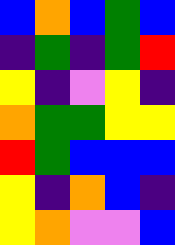[["blue", "orange", "blue", "green", "blue"], ["indigo", "green", "indigo", "green", "red"], ["yellow", "indigo", "violet", "yellow", "indigo"], ["orange", "green", "green", "yellow", "yellow"], ["red", "green", "blue", "blue", "blue"], ["yellow", "indigo", "orange", "blue", "indigo"], ["yellow", "orange", "violet", "violet", "blue"]]